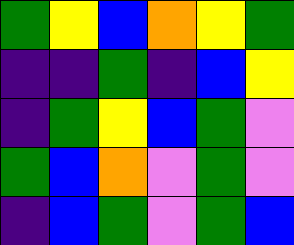[["green", "yellow", "blue", "orange", "yellow", "green"], ["indigo", "indigo", "green", "indigo", "blue", "yellow"], ["indigo", "green", "yellow", "blue", "green", "violet"], ["green", "blue", "orange", "violet", "green", "violet"], ["indigo", "blue", "green", "violet", "green", "blue"]]